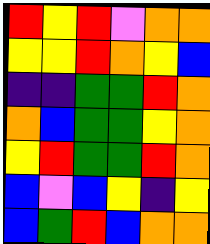[["red", "yellow", "red", "violet", "orange", "orange"], ["yellow", "yellow", "red", "orange", "yellow", "blue"], ["indigo", "indigo", "green", "green", "red", "orange"], ["orange", "blue", "green", "green", "yellow", "orange"], ["yellow", "red", "green", "green", "red", "orange"], ["blue", "violet", "blue", "yellow", "indigo", "yellow"], ["blue", "green", "red", "blue", "orange", "orange"]]